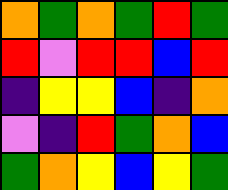[["orange", "green", "orange", "green", "red", "green"], ["red", "violet", "red", "red", "blue", "red"], ["indigo", "yellow", "yellow", "blue", "indigo", "orange"], ["violet", "indigo", "red", "green", "orange", "blue"], ["green", "orange", "yellow", "blue", "yellow", "green"]]